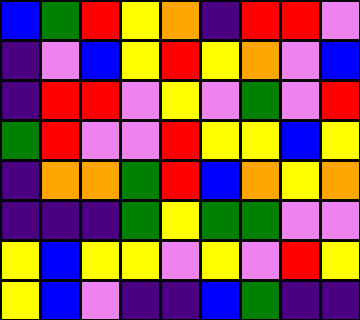[["blue", "green", "red", "yellow", "orange", "indigo", "red", "red", "violet"], ["indigo", "violet", "blue", "yellow", "red", "yellow", "orange", "violet", "blue"], ["indigo", "red", "red", "violet", "yellow", "violet", "green", "violet", "red"], ["green", "red", "violet", "violet", "red", "yellow", "yellow", "blue", "yellow"], ["indigo", "orange", "orange", "green", "red", "blue", "orange", "yellow", "orange"], ["indigo", "indigo", "indigo", "green", "yellow", "green", "green", "violet", "violet"], ["yellow", "blue", "yellow", "yellow", "violet", "yellow", "violet", "red", "yellow"], ["yellow", "blue", "violet", "indigo", "indigo", "blue", "green", "indigo", "indigo"]]